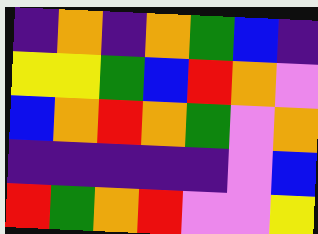[["indigo", "orange", "indigo", "orange", "green", "blue", "indigo"], ["yellow", "yellow", "green", "blue", "red", "orange", "violet"], ["blue", "orange", "red", "orange", "green", "violet", "orange"], ["indigo", "indigo", "indigo", "indigo", "indigo", "violet", "blue"], ["red", "green", "orange", "red", "violet", "violet", "yellow"]]